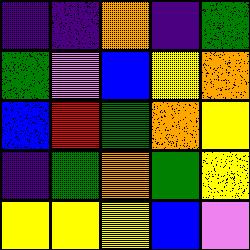[["indigo", "indigo", "orange", "indigo", "green"], ["green", "violet", "blue", "yellow", "orange"], ["blue", "red", "green", "orange", "yellow"], ["indigo", "green", "orange", "green", "yellow"], ["yellow", "yellow", "yellow", "blue", "violet"]]